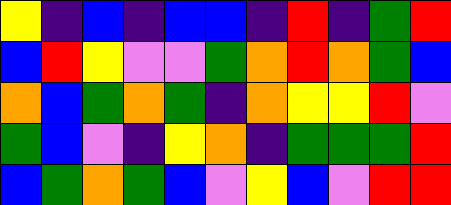[["yellow", "indigo", "blue", "indigo", "blue", "blue", "indigo", "red", "indigo", "green", "red"], ["blue", "red", "yellow", "violet", "violet", "green", "orange", "red", "orange", "green", "blue"], ["orange", "blue", "green", "orange", "green", "indigo", "orange", "yellow", "yellow", "red", "violet"], ["green", "blue", "violet", "indigo", "yellow", "orange", "indigo", "green", "green", "green", "red"], ["blue", "green", "orange", "green", "blue", "violet", "yellow", "blue", "violet", "red", "red"]]